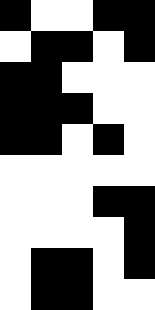[["black", "white", "white", "black", "black"], ["white", "black", "black", "white", "black"], ["black", "black", "white", "white", "white"], ["black", "black", "black", "white", "white"], ["black", "black", "white", "black", "white"], ["white", "white", "white", "white", "white"], ["white", "white", "white", "black", "black"], ["white", "white", "white", "white", "black"], ["white", "black", "black", "white", "black"], ["white", "black", "black", "white", "white"]]